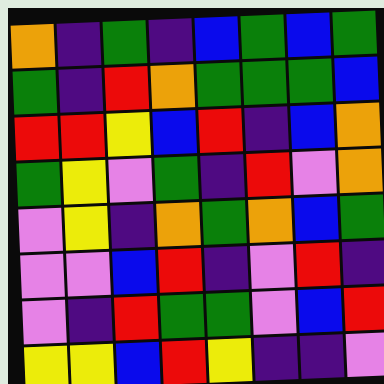[["orange", "indigo", "green", "indigo", "blue", "green", "blue", "green"], ["green", "indigo", "red", "orange", "green", "green", "green", "blue"], ["red", "red", "yellow", "blue", "red", "indigo", "blue", "orange"], ["green", "yellow", "violet", "green", "indigo", "red", "violet", "orange"], ["violet", "yellow", "indigo", "orange", "green", "orange", "blue", "green"], ["violet", "violet", "blue", "red", "indigo", "violet", "red", "indigo"], ["violet", "indigo", "red", "green", "green", "violet", "blue", "red"], ["yellow", "yellow", "blue", "red", "yellow", "indigo", "indigo", "violet"]]